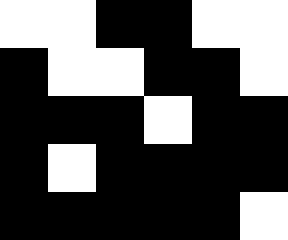[["white", "white", "black", "black", "white", "white"], ["black", "white", "white", "black", "black", "white"], ["black", "black", "black", "white", "black", "black"], ["black", "white", "black", "black", "black", "black"], ["black", "black", "black", "black", "black", "white"]]